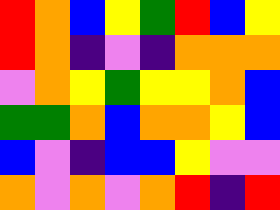[["red", "orange", "blue", "yellow", "green", "red", "blue", "yellow"], ["red", "orange", "indigo", "violet", "indigo", "orange", "orange", "orange"], ["violet", "orange", "yellow", "green", "yellow", "yellow", "orange", "blue"], ["green", "green", "orange", "blue", "orange", "orange", "yellow", "blue"], ["blue", "violet", "indigo", "blue", "blue", "yellow", "violet", "violet"], ["orange", "violet", "orange", "violet", "orange", "red", "indigo", "red"]]